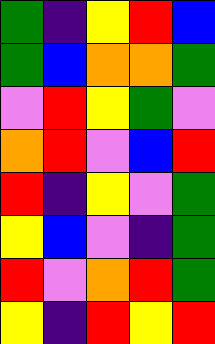[["green", "indigo", "yellow", "red", "blue"], ["green", "blue", "orange", "orange", "green"], ["violet", "red", "yellow", "green", "violet"], ["orange", "red", "violet", "blue", "red"], ["red", "indigo", "yellow", "violet", "green"], ["yellow", "blue", "violet", "indigo", "green"], ["red", "violet", "orange", "red", "green"], ["yellow", "indigo", "red", "yellow", "red"]]